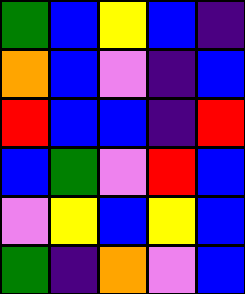[["green", "blue", "yellow", "blue", "indigo"], ["orange", "blue", "violet", "indigo", "blue"], ["red", "blue", "blue", "indigo", "red"], ["blue", "green", "violet", "red", "blue"], ["violet", "yellow", "blue", "yellow", "blue"], ["green", "indigo", "orange", "violet", "blue"]]